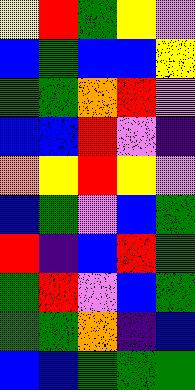[["yellow", "red", "green", "yellow", "violet"], ["blue", "green", "blue", "blue", "yellow"], ["green", "green", "orange", "red", "violet"], ["blue", "blue", "red", "violet", "indigo"], ["orange", "yellow", "red", "yellow", "violet"], ["blue", "green", "violet", "blue", "green"], ["red", "indigo", "blue", "red", "green"], ["green", "red", "violet", "blue", "green"], ["green", "green", "orange", "indigo", "blue"], ["blue", "blue", "green", "green", "green"]]